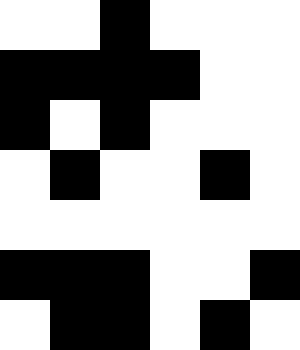[["white", "white", "black", "white", "white", "white"], ["black", "black", "black", "black", "white", "white"], ["black", "white", "black", "white", "white", "white"], ["white", "black", "white", "white", "black", "white"], ["white", "white", "white", "white", "white", "white"], ["black", "black", "black", "white", "white", "black"], ["white", "black", "black", "white", "black", "white"]]